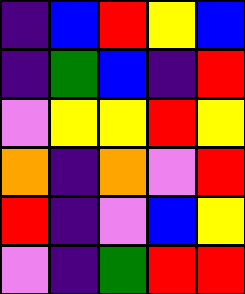[["indigo", "blue", "red", "yellow", "blue"], ["indigo", "green", "blue", "indigo", "red"], ["violet", "yellow", "yellow", "red", "yellow"], ["orange", "indigo", "orange", "violet", "red"], ["red", "indigo", "violet", "blue", "yellow"], ["violet", "indigo", "green", "red", "red"]]